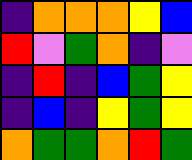[["indigo", "orange", "orange", "orange", "yellow", "blue"], ["red", "violet", "green", "orange", "indigo", "violet"], ["indigo", "red", "indigo", "blue", "green", "yellow"], ["indigo", "blue", "indigo", "yellow", "green", "yellow"], ["orange", "green", "green", "orange", "red", "green"]]